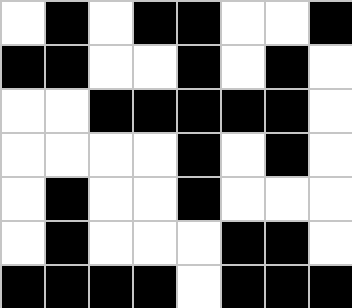[["white", "black", "white", "black", "black", "white", "white", "black"], ["black", "black", "white", "white", "black", "white", "black", "white"], ["white", "white", "black", "black", "black", "black", "black", "white"], ["white", "white", "white", "white", "black", "white", "black", "white"], ["white", "black", "white", "white", "black", "white", "white", "white"], ["white", "black", "white", "white", "white", "black", "black", "white"], ["black", "black", "black", "black", "white", "black", "black", "black"]]